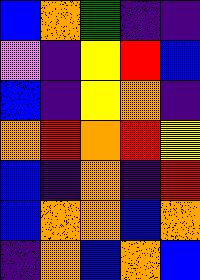[["blue", "orange", "green", "indigo", "indigo"], ["violet", "indigo", "yellow", "red", "blue"], ["blue", "indigo", "yellow", "orange", "indigo"], ["orange", "red", "orange", "red", "yellow"], ["blue", "indigo", "orange", "indigo", "red"], ["blue", "orange", "orange", "blue", "orange"], ["indigo", "orange", "blue", "orange", "blue"]]